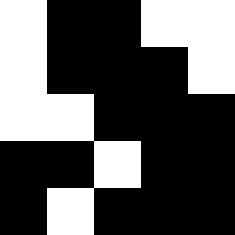[["white", "black", "black", "white", "white"], ["white", "black", "black", "black", "white"], ["white", "white", "black", "black", "black"], ["black", "black", "white", "black", "black"], ["black", "white", "black", "black", "black"]]